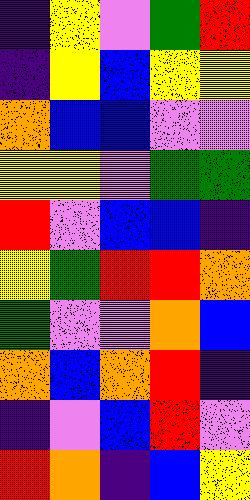[["indigo", "yellow", "violet", "green", "red"], ["indigo", "yellow", "blue", "yellow", "yellow"], ["orange", "blue", "blue", "violet", "violet"], ["yellow", "yellow", "violet", "green", "green"], ["red", "violet", "blue", "blue", "indigo"], ["yellow", "green", "red", "red", "orange"], ["green", "violet", "violet", "orange", "blue"], ["orange", "blue", "orange", "red", "indigo"], ["indigo", "violet", "blue", "red", "violet"], ["red", "orange", "indigo", "blue", "yellow"]]